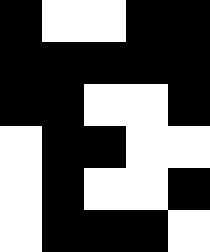[["black", "white", "white", "black", "black"], ["black", "black", "black", "black", "black"], ["black", "black", "white", "white", "black"], ["white", "black", "black", "white", "white"], ["white", "black", "white", "white", "black"], ["white", "black", "black", "black", "white"]]